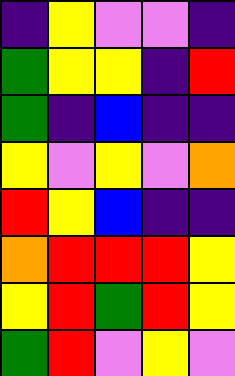[["indigo", "yellow", "violet", "violet", "indigo"], ["green", "yellow", "yellow", "indigo", "red"], ["green", "indigo", "blue", "indigo", "indigo"], ["yellow", "violet", "yellow", "violet", "orange"], ["red", "yellow", "blue", "indigo", "indigo"], ["orange", "red", "red", "red", "yellow"], ["yellow", "red", "green", "red", "yellow"], ["green", "red", "violet", "yellow", "violet"]]